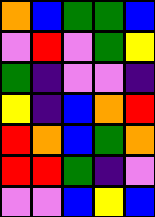[["orange", "blue", "green", "green", "blue"], ["violet", "red", "violet", "green", "yellow"], ["green", "indigo", "violet", "violet", "indigo"], ["yellow", "indigo", "blue", "orange", "red"], ["red", "orange", "blue", "green", "orange"], ["red", "red", "green", "indigo", "violet"], ["violet", "violet", "blue", "yellow", "blue"]]